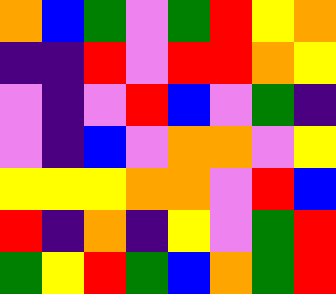[["orange", "blue", "green", "violet", "green", "red", "yellow", "orange"], ["indigo", "indigo", "red", "violet", "red", "red", "orange", "yellow"], ["violet", "indigo", "violet", "red", "blue", "violet", "green", "indigo"], ["violet", "indigo", "blue", "violet", "orange", "orange", "violet", "yellow"], ["yellow", "yellow", "yellow", "orange", "orange", "violet", "red", "blue"], ["red", "indigo", "orange", "indigo", "yellow", "violet", "green", "red"], ["green", "yellow", "red", "green", "blue", "orange", "green", "red"]]